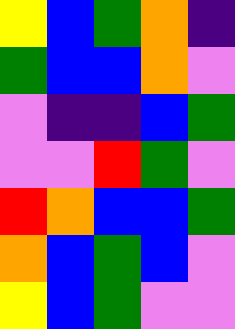[["yellow", "blue", "green", "orange", "indigo"], ["green", "blue", "blue", "orange", "violet"], ["violet", "indigo", "indigo", "blue", "green"], ["violet", "violet", "red", "green", "violet"], ["red", "orange", "blue", "blue", "green"], ["orange", "blue", "green", "blue", "violet"], ["yellow", "blue", "green", "violet", "violet"]]